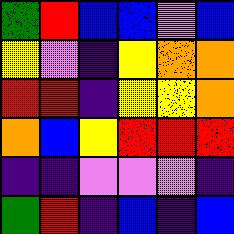[["green", "red", "blue", "blue", "violet", "blue"], ["yellow", "violet", "indigo", "yellow", "orange", "orange"], ["red", "red", "indigo", "yellow", "yellow", "orange"], ["orange", "blue", "yellow", "red", "red", "red"], ["indigo", "indigo", "violet", "violet", "violet", "indigo"], ["green", "red", "indigo", "blue", "indigo", "blue"]]